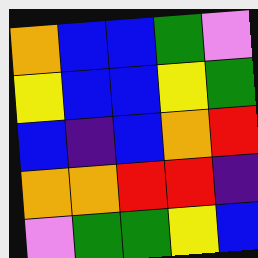[["orange", "blue", "blue", "green", "violet"], ["yellow", "blue", "blue", "yellow", "green"], ["blue", "indigo", "blue", "orange", "red"], ["orange", "orange", "red", "red", "indigo"], ["violet", "green", "green", "yellow", "blue"]]